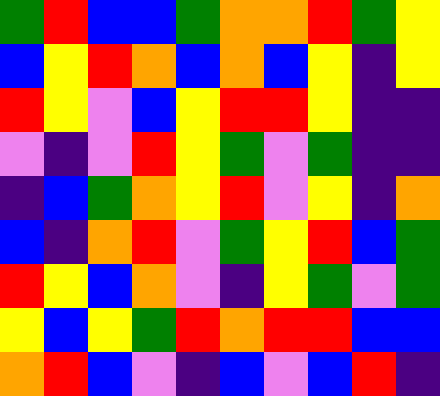[["green", "red", "blue", "blue", "green", "orange", "orange", "red", "green", "yellow"], ["blue", "yellow", "red", "orange", "blue", "orange", "blue", "yellow", "indigo", "yellow"], ["red", "yellow", "violet", "blue", "yellow", "red", "red", "yellow", "indigo", "indigo"], ["violet", "indigo", "violet", "red", "yellow", "green", "violet", "green", "indigo", "indigo"], ["indigo", "blue", "green", "orange", "yellow", "red", "violet", "yellow", "indigo", "orange"], ["blue", "indigo", "orange", "red", "violet", "green", "yellow", "red", "blue", "green"], ["red", "yellow", "blue", "orange", "violet", "indigo", "yellow", "green", "violet", "green"], ["yellow", "blue", "yellow", "green", "red", "orange", "red", "red", "blue", "blue"], ["orange", "red", "blue", "violet", "indigo", "blue", "violet", "blue", "red", "indigo"]]